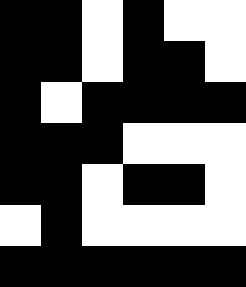[["black", "black", "white", "black", "white", "white"], ["black", "black", "white", "black", "black", "white"], ["black", "white", "black", "black", "black", "black"], ["black", "black", "black", "white", "white", "white"], ["black", "black", "white", "black", "black", "white"], ["white", "black", "white", "white", "white", "white"], ["black", "black", "black", "black", "black", "black"]]